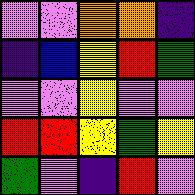[["violet", "violet", "orange", "orange", "indigo"], ["indigo", "blue", "yellow", "red", "green"], ["violet", "violet", "yellow", "violet", "violet"], ["red", "red", "yellow", "green", "yellow"], ["green", "violet", "indigo", "red", "violet"]]